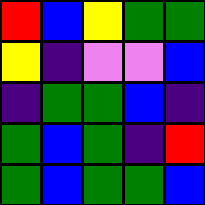[["red", "blue", "yellow", "green", "green"], ["yellow", "indigo", "violet", "violet", "blue"], ["indigo", "green", "green", "blue", "indigo"], ["green", "blue", "green", "indigo", "red"], ["green", "blue", "green", "green", "blue"]]